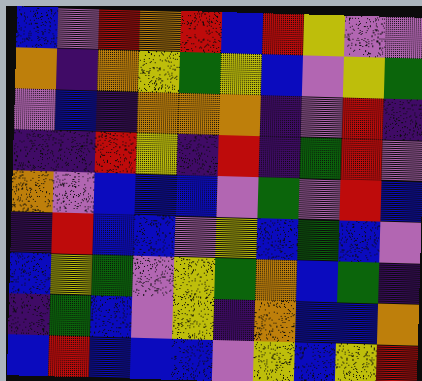[["blue", "violet", "red", "orange", "red", "blue", "red", "yellow", "violet", "violet"], ["orange", "indigo", "orange", "yellow", "green", "yellow", "blue", "violet", "yellow", "green"], ["violet", "blue", "indigo", "orange", "orange", "orange", "indigo", "violet", "red", "indigo"], ["indigo", "indigo", "red", "yellow", "indigo", "red", "indigo", "green", "red", "violet"], ["orange", "violet", "blue", "blue", "blue", "violet", "green", "violet", "red", "blue"], ["indigo", "red", "blue", "blue", "violet", "yellow", "blue", "green", "blue", "violet"], ["blue", "yellow", "green", "violet", "yellow", "green", "orange", "blue", "green", "indigo"], ["indigo", "green", "blue", "violet", "yellow", "indigo", "orange", "blue", "blue", "orange"], ["blue", "red", "blue", "blue", "blue", "violet", "yellow", "blue", "yellow", "red"]]